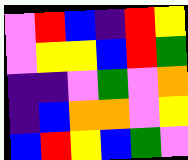[["violet", "red", "blue", "indigo", "red", "yellow"], ["violet", "yellow", "yellow", "blue", "red", "green"], ["indigo", "indigo", "violet", "green", "violet", "orange"], ["indigo", "blue", "orange", "orange", "violet", "yellow"], ["blue", "red", "yellow", "blue", "green", "violet"]]